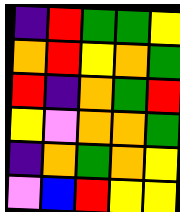[["indigo", "red", "green", "green", "yellow"], ["orange", "red", "yellow", "orange", "green"], ["red", "indigo", "orange", "green", "red"], ["yellow", "violet", "orange", "orange", "green"], ["indigo", "orange", "green", "orange", "yellow"], ["violet", "blue", "red", "yellow", "yellow"]]